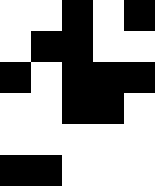[["white", "white", "black", "white", "black"], ["white", "black", "black", "white", "white"], ["black", "white", "black", "black", "black"], ["white", "white", "black", "black", "white"], ["white", "white", "white", "white", "white"], ["black", "black", "white", "white", "white"]]